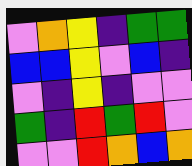[["violet", "orange", "yellow", "indigo", "green", "green"], ["blue", "blue", "yellow", "violet", "blue", "indigo"], ["violet", "indigo", "yellow", "indigo", "violet", "violet"], ["green", "indigo", "red", "green", "red", "violet"], ["violet", "violet", "red", "orange", "blue", "orange"]]